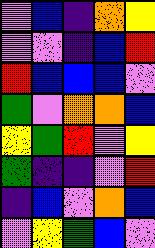[["violet", "blue", "indigo", "orange", "yellow"], ["violet", "violet", "indigo", "blue", "red"], ["red", "blue", "blue", "blue", "violet"], ["green", "violet", "orange", "orange", "blue"], ["yellow", "green", "red", "violet", "yellow"], ["green", "indigo", "indigo", "violet", "red"], ["indigo", "blue", "violet", "orange", "blue"], ["violet", "yellow", "green", "blue", "violet"]]